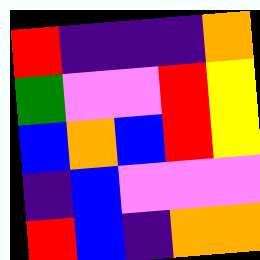[["red", "indigo", "indigo", "indigo", "orange"], ["green", "violet", "violet", "red", "yellow"], ["blue", "orange", "blue", "red", "yellow"], ["indigo", "blue", "violet", "violet", "violet"], ["red", "blue", "indigo", "orange", "orange"]]